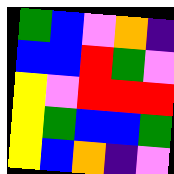[["green", "blue", "violet", "orange", "indigo"], ["blue", "blue", "red", "green", "violet"], ["yellow", "violet", "red", "red", "red"], ["yellow", "green", "blue", "blue", "green"], ["yellow", "blue", "orange", "indigo", "violet"]]